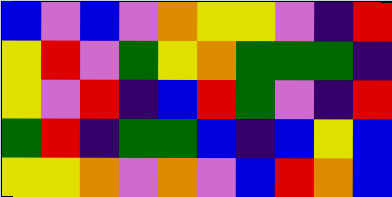[["blue", "violet", "blue", "violet", "orange", "yellow", "yellow", "violet", "indigo", "red"], ["yellow", "red", "violet", "green", "yellow", "orange", "green", "green", "green", "indigo"], ["yellow", "violet", "red", "indigo", "blue", "red", "green", "violet", "indigo", "red"], ["green", "red", "indigo", "green", "green", "blue", "indigo", "blue", "yellow", "blue"], ["yellow", "yellow", "orange", "violet", "orange", "violet", "blue", "red", "orange", "blue"]]